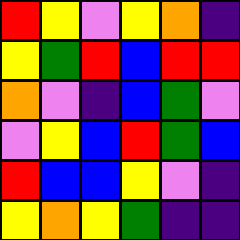[["red", "yellow", "violet", "yellow", "orange", "indigo"], ["yellow", "green", "red", "blue", "red", "red"], ["orange", "violet", "indigo", "blue", "green", "violet"], ["violet", "yellow", "blue", "red", "green", "blue"], ["red", "blue", "blue", "yellow", "violet", "indigo"], ["yellow", "orange", "yellow", "green", "indigo", "indigo"]]